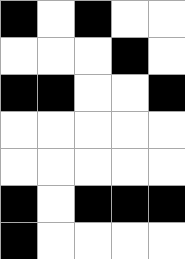[["black", "white", "black", "white", "white"], ["white", "white", "white", "black", "white"], ["black", "black", "white", "white", "black"], ["white", "white", "white", "white", "white"], ["white", "white", "white", "white", "white"], ["black", "white", "black", "black", "black"], ["black", "white", "white", "white", "white"]]